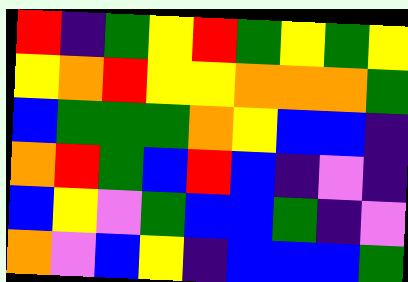[["red", "indigo", "green", "yellow", "red", "green", "yellow", "green", "yellow"], ["yellow", "orange", "red", "yellow", "yellow", "orange", "orange", "orange", "green"], ["blue", "green", "green", "green", "orange", "yellow", "blue", "blue", "indigo"], ["orange", "red", "green", "blue", "red", "blue", "indigo", "violet", "indigo"], ["blue", "yellow", "violet", "green", "blue", "blue", "green", "indigo", "violet"], ["orange", "violet", "blue", "yellow", "indigo", "blue", "blue", "blue", "green"]]